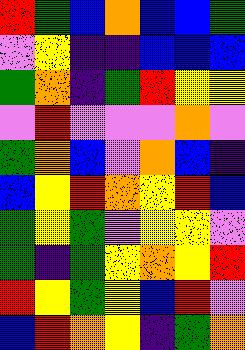[["red", "green", "blue", "orange", "blue", "blue", "green"], ["violet", "yellow", "indigo", "indigo", "blue", "blue", "blue"], ["green", "orange", "indigo", "green", "red", "yellow", "yellow"], ["violet", "red", "violet", "violet", "violet", "orange", "violet"], ["green", "orange", "blue", "violet", "orange", "blue", "indigo"], ["blue", "yellow", "red", "orange", "yellow", "red", "blue"], ["green", "yellow", "green", "violet", "yellow", "yellow", "violet"], ["green", "indigo", "green", "yellow", "orange", "yellow", "red"], ["red", "yellow", "green", "yellow", "blue", "red", "violet"], ["blue", "red", "orange", "yellow", "indigo", "green", "orange"]]